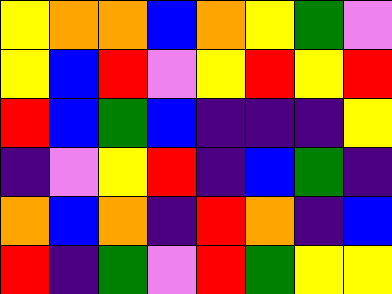[["yellow", "orange", "orange", "blue", "orange", "yellow", "green", "violet"], ["yellow", "blue", "red", "violet", "yellow", "red", "yellow", "red"], ["red", "blue", "green", "blue", "indigo", "indigo", "indigo", "yellow"], ["indigo", "violet", "yellow", "red", "indigo", "blue", "green", "indigo"], ["orange", "blue", "orange", "indigo", "red", "orange", "indigo", "blue"], ["red", "indigo", "green", "violet", "red", "green", "yellow", "yellow"]]